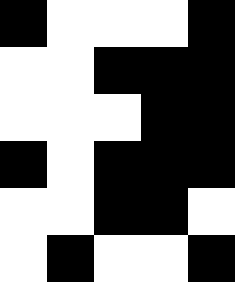[["black", "white", "white", "white", "black"], ["white", "white", "black", "black", "black"], ["white", "white", "white", "black", "black"], ["black", "white", "black", "black", "black"], ["white", "white", "black", "black", "white"], ["white", "black", "white", "white", "black"]]